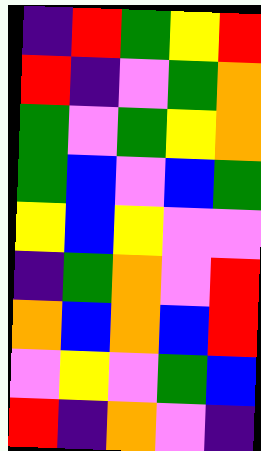[["indigo", "red", "green", "yellow", "red"], ["red", "indigo", "violet", "green", "orange"], ["green", "violet", "green", "yellow", "orange"], ["green", "blue", "violet", "blue", "green"], ["yellow", "blue", "yellow", "violet", "violet"], ["indigo", "green", "orange", "violet", "red"], ["orange", "blue", "orange", "blue", "red"], ["violet", "yellow", "violet", "green", "blue"], ["red", "indigo", "orange", "violet", "indigo"]]